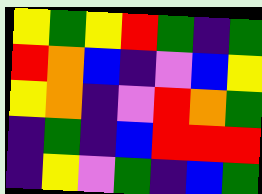[["yellow", "green", "yellow", "red", "green", "indigo", "green"], ["red", "orange", "blue", "indigo", "violet", "blue", "yellow"], ["yellow", "orange", "indigo", "violet", "red", "orange", "green"], ["indigo", "green", "indigo", "blue", "red", "red", "red"], ["indigo", "yellow", "violet", "green", "indigo", "blue", "green"]]